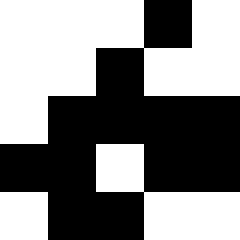[["white", "white", "white", "black", "white"], ["white", "white", "black", "white", "white"], ["white", "black", "black", "black", "black"], ["black", "black", "white", "black", "black"], ["white", "black", "black", "white", "white"]]